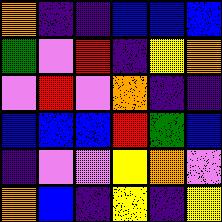[["orange", "indigo", "indigo", "blue", "blue", "blue"], ["green", "violet", "red", "indigo", "yellow", "orange"], ["violet", "red", "violet", "orange", "indigo", "indigo"], ["blue", "blue", "blue", "red", "green", "blue"], ["indigo", "violet", "violet", "yellow", "orange", "violet"], ["orange", "blue", "indigo", "yellow", "indigo", "yellow"]]